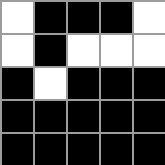[["white", "black", "black", "black", "white"], ["white", "black", "white", "white", "white"], ["black", "white", "black", "black", "black"], ["black", "black", "black", "black", "black"], ["black", "black", "black", "black", "black"]]